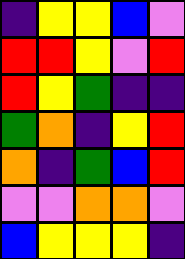[["indigo", "yellow", "yellow", "blue", "violet"], ["red", "red", "yellow", "violet", "red"], ["red", "yellow", "green", "indigo", "indigo"], ["green", "orange", "indigo", "yellow", "red"], ["orange", "indigo", "green", "blue", "red"], ["violet", "violet", "orange", "orange", "violet"], ["blue", "yellow", "yellow", "yellow", "indigo"]]